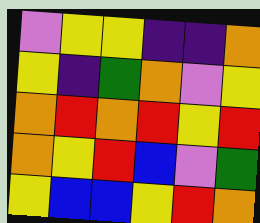[["violet", "yellow", "yellow", "indigo", "indigo", "orange"], ["yellow", "indigo", "green", "orange", "violet", "yellow"], ["orange", "red", "orange", "red", "yellow", "red"], ["orange", "yellow", "red", "blue", "violet", "green"], ["yellow", "blue", "blue", "yellow", "red", "orange"]]